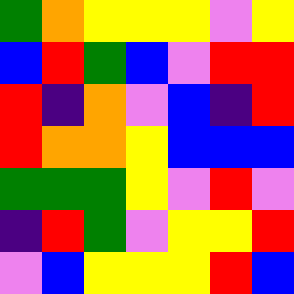[["green", "orange", "yellow", "yellow", "yellow", "violet", "yellow"], ["blue", "red", "green", "blue", "violet", "red", "red"], ["red", "indigo", "orange", "violet", "blue", "indigo", "red"], ["red", "orange", "orange", "yellow", "blue", "blue", "blue"], ["green", "green", "green", "yellow", "violet", "red", "violet"], ["indigo", "red", "green", "violet", "yellow", "yellow", "red"], ["violet", "blue", "yellow", "yellow", "yellow", "red", "blue"]]